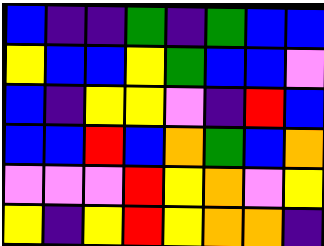[["blue", "indigo", "indigo", "green", "indigo", "green", "blue", "blue"], ["yellow", "blue", "blue", "yellow", "green", "blue", "blue", "violet"], ["blue", "indigo", "yellow", "yellow", "violet", "indigo", "red", "blue"], ["blue", "blue", "red", "blue", "orange", "green", "blue", "orange"], ["violet", "violet", "violet", "red", "yellow", "orange", "violet", "yellow"], ["yellow", "indigo", "yellow", "red", "yellow", "orange", "orange", "indigo"]]